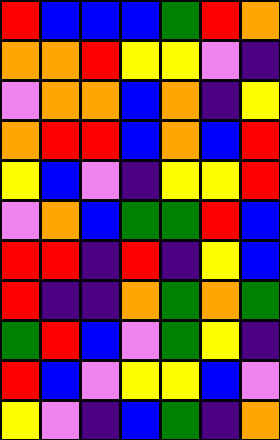[["red", "blue", "blue", "blue", "green", "red", "orange"], ["orange", "orange", "red", "yellow", "yellow", "violet", "indigo"], ["violet", "orange", "orange", "blue", "orange", "indigo", "yellow"], ["orange", "red", "red", "blue", "orange", "blue", "red"], ["yellow", "blue", "violet", "indigo", "yellow", "yellow", "red"], ["violet", "orange", "blue", "green", "green", "red", "blue"], ["red", "red", "indigo", "red", "indigo", "yellow", "blue"], ["red", "indigo", "indigo", "orange", "green", "orange", "green"], ["green", "red", "blue", "violet", "green", "yellow", "indigo"], ["red", "blue", "violet", "yellow", "yellow", "blue", "violet"], ["yellow", "violet", "indigo", "blue", "green", "indigo", "orange"]]